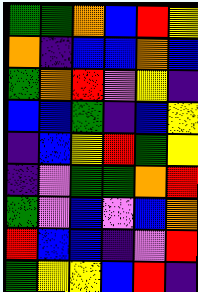[["green", "green", "orange", "blue", "red", "yellow"], ["orange", "indigo", "blue", "blue", "orange", "blue"], ["green", "orange", "red", "violet", "yellow", "indigo"], ["blue", "blue", "green", "indigo", "blue", "yellow"], ["indigo", "blue", "yellow", "red", "green", "yellow"], ["indigo", "violet", "green", "green", "orange", "red"], ["green", "violet", "blue", "violet", "blue", "orange"], ["red", "blue", "blue", "indigo", "violet", "red"], ["green", "yellow", "yellow", "blue", "red", "indigo"]]